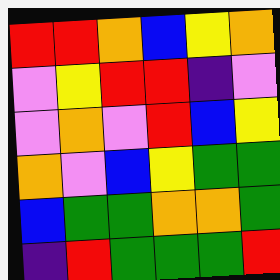[["red", "red", "orange", "blue", "yellow", "orange"], ["violet", "yellow", "red", "red", "indigo", "violet"], ["violet", "orange", "violet", "red", "blue", "yellow"], ["orange", "violet", "blue", "yellow", "green", "green"], ["blue", "green", "green", "orange", "orange", "green"], ["indigo", "red", "green", "green", "green", "red"]]